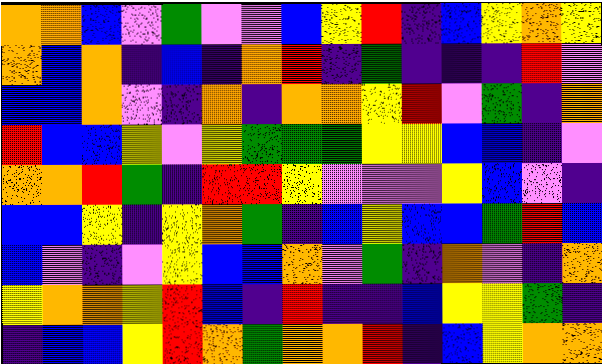[["orange", "orange", "blue", "violet", "green", "violet", "violet", "blue", "yellow", "red", "indigo", "blue", "yellow", "orange", "yellow"], ["orange", "blue", "orange", "indigo", "blue", "indigo", "orange", "red", "indigo", "green", "indigo", "indigo", "indigo", "red", "violet"], ["blue", "blue", "orange", "violet", "indigo", "orange", "indigo", "orange", "orange", "yellow", "red", "violet", "green", "indigo", "orange"], ["red", "blue", "blue", "yellow", "violet", "yellow", "green", "green", "green", "yellow", "yellow", "blue", "blue", "indigo", "violet"], ["orange", "orange", "red", "green", "indigo", "red", "red", "yellow", "violet", "violet", "violet", "yellow", "blue", "violet", "indigo"], ["blue", "blue", "yellow", "indigo", "yellow", "orange", "green", "indigo", "blue", "yellow", "blue", "blue", "green", "red", "blue"], ["blue", "violet", "indigo", "violet", "yellow", "blue", "blue", "orange", "violet", "green", "indigo", "orange", "violet", "indigo", "orange"], ["yellow", "orange", "orange", "yellow", "red", "blue", "indigo", "red", "indigo", "indigo", "blue", "yellow", "yellow", "green", "indigo"], ["indigo", "blue", "blue", "yellow", "red", "orange", "green", "orange", "orange", "red", "indigo", "blue", "yellow", "orange", "orange"]]